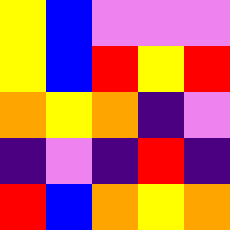[["yellow", "blue", "violet", "violet", "violet"], ["yellow", "blue", "red", "yellow", "red"], ["orange", "yellow", "orange", "indigo", "violet"], ["indigo", "violet", "indigo", "red", "indigo"], ["red", "blue", "orange", "yellow", "orange"]]